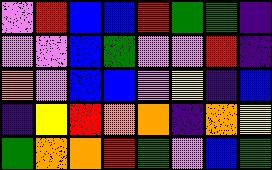[["violet", "red", "blue", "blue", "red", "green", "green", "indigo"], ["violet", "violet", "blue", "green", "violet", "violet", "red", "indigo"], ["orange", "violet", "blue", "blue", "violet", "yellow", "indigo", "blue"], ["indigo", "yellow", "red", "orange", "orange", "indigo", "orange", "yellow"], ["green", "orange", "orange", "red", "green", "violet", "blue", "green"]]